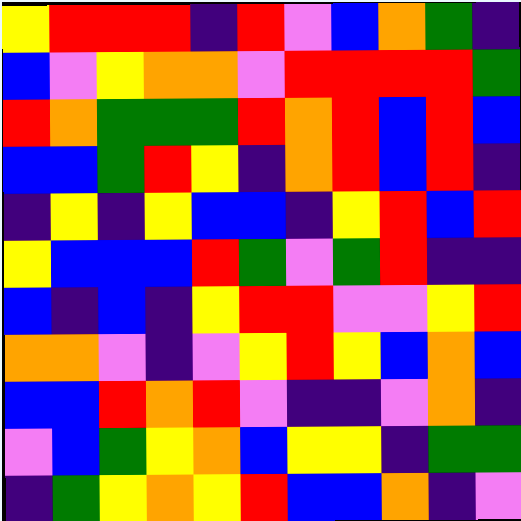[["yellow", "red", "red", "red", "indigo", "red", "violet", "blue", "orange", "green", "indigo"], ["blue", "violet", "yellow", "orange", "orange", "violet", "red", "red", "red", "red", "green"], ["red", "orange", "green", "green", "green", "red", "orange", "red", "blue", "red", "blue"], ["blue", "blue", "green", "red", "yellow", "indigo", "orange", "red", "blue", "red", "indigo"], ["indigo", "yellow", "indigo", "yellow", "blue", "blue", "indigo", "yellow", "red", "blue", "red"], ["yellow", "blue", "blue", "blue", "red", "green", "violet", "green", "red", "indigo", "indigo"], ["blue", "indigo", "blue", "indigo", "yellow", "red", "red", "violet", "violet", "yellow", "red"], ["orange", "orange", "violet", "indigo", "violet", "yellow", "red", "yellow", "blue", "orange", "blue"], ["blue", "blue", "red", "orange", "red", "violet", "indigo", "indigo", "violet", "orange", "indigo"], ["violet", "blue", "green", "yellow", "orange", "blue", "yellow", "yellow", "indigo", "green", "green"], ["indigo", "green", "yellow", "orange", "yellow", "red", "blue", "blue", "orange", "indigo", "violet"]]